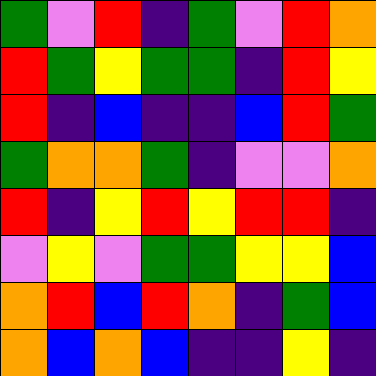[["green", "violet", "red", "indigo", "green", "violet", "red", "orange"], ["red", "green", "yellow", "green", "green", "indigo", "red", "yellow"], ["red", "indigo", "blue", "indigo", "indigo", "blue", "red", "green"], ["green", "orange", "orange", "green", "indigo", "violet", "violet", "orange"], ["red", "indigo", "yellow", "red", "yellow", "red", "red", "indigo"], ["violet", "yellow", "violet", "green", "green", "yellow", "yellow", "blue"], ["orange", "red", "blue", "red", "orange", "indigo", "green", "blue"], ["orange", "blue", "orange", "blue", "indigo", "indigo", "yellow", "indigo"]]